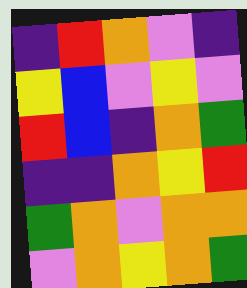[["indigo", "red", "orange", "violet", "indigo"], ["yellow", "blue", "violet", "yellow", "violet"], ["red", "blue", "indigo", "orange", "green"], ["indigo", "indigo", "orange", "yellow", "red"], ["green", "orange", "violet", "orange", "orange"], ["violet", "orange", "yellow", "orange", "green"]]